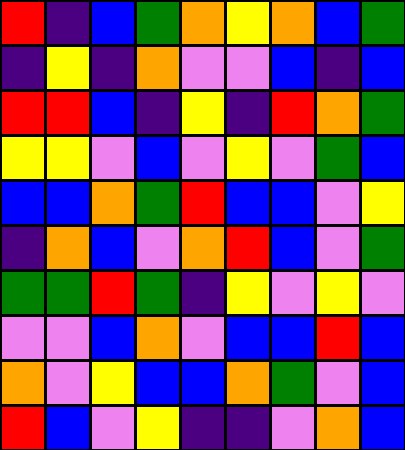[["red", "indigo", "blue", "green", "orange", "yellow", "orange", "blue", "green"], ["indigo", "yellow", "indigo", "orange", "violet", "violet", "blue", "indigo", "blue"], ["red", "red", "blue", "indigo", "yellow", "indigo", "red", "orange", "green"], ["yellow", "yellow", "violet", "blue", "violet", "yellow", "violet", "green", "blue"], ["blue", "blue", "orange", "green", "red", "blue", "blue", "violet", "yellow"], ["indigo", "orange", "blue", "violet", "orange", "red", "blue", "violet", "green"], ["green", "green", "red", "green", "indigo", "yellow", "violet", "yellow", "violet"], ["violet", "violet", "blue", "orange", "violet", "blue", "blue", "red", "blue"], ["orange", "violet", "yellow", "blue", "blue", "orange", "green", "violet", "blue"], ["red", "blue", "violet", "yellow", "indigo", "indigo", "violet", "orange", "blue"]]